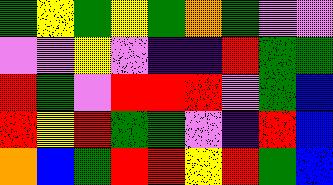[["green", "yellow", "green", "yellow", "green", "orange", "green", "violet", "violet"], ["violet", "violet", "yellow", "violet", "indigo", "indigo", "red", "green", "green"], ["red", "green", "violet", "red", "red", "red", "violet", "green", "blue"], ["red", "yellow", "red", "green", "green", "violet", "indigo", "red", "blue"], ["orange", "blue", "green", "red", "red", "yellow", "red", "green", "blue"]]